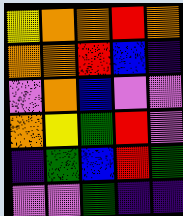[["yellow", "orange", "orange", "red", "orange"], ["orange", "orange", "red", "blue", "indigo"], ["violet", "orange", "blue", "violet", "violet"], ["orange", "yellow", "green", "red", "violet"], ["indigo", "green", "blue", "red", "green"], ["violet", "violet", "green", "indigo", "indigo"]]